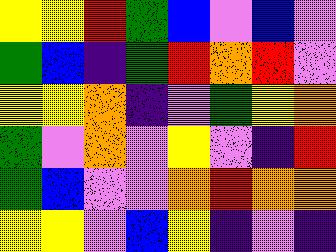[["yellow", "yellow", "red", "green", "blue", "violet", "blue", "violet"], ["green", "blue", "indigo", "green", "red", "orange", "red", "violet"], ["yellow", "yellow", "orange", "indigo", "violet", "green", "yellow", "orange"], ["green", "violet", "orange", "violet", "yellow", "violet", "indigo", "red"], ["green", "blue", "violet", "violet", "orange", "red", "orange", "orange"], ["yellow", "yellow", "violet", "blue", "yellow", "indigo", "violet", "indigo"]]